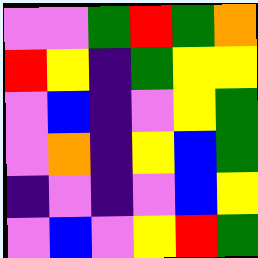[["violet", "violet", "green", "red", "green", "orange"], ["red", "yellow", "indigo", "green", "yellow", "yellow"], ["violet", "blue", "indigo", "violet", "yellow", "green"], ["violet", "orange", "indigo", "yellow", "blue", "green"], ["indigo", "violet", "indigo", "violet", "blue", "yellow"], ["violet", "blue", "violet", "yellow", "red", "green"]]